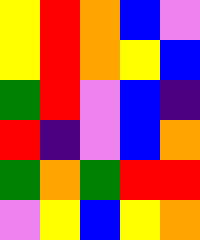[["yellow", "red", "orange", "blue", "violet"], ["yellow", "red", "orange", "yellow", "blue"], ["green", "red", "violet", "blue", "indigo"], ["red", "indigo", "violet", "blue", "orange"], ["green", "orange", "green", "red", "red"], ["violet", "yellow", "blue", "yellow", "orange"]]